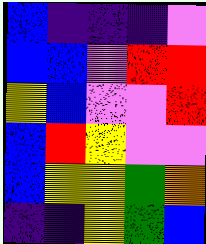[["blue", "indigo", "indigo", "indigo", "violet"], ["blue", "blue", "violet", "red", "red"], ["yellow", "blue", "violet", "violet", "red"], ["blue", "red", "yellow", "violet", "violet"], ["blue", "yellow", "yellow", "green", "orange"], ["indigo", "indigo", "yellow", "green", "blue"]]